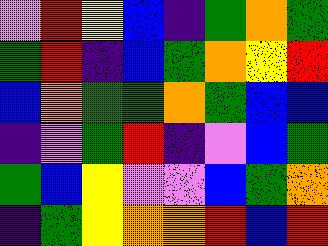[["violet", "red", "yellow", "blue", "indigo", "green", "orange", "green"], ["green", "red", "indigo", "blue", "green", "orange", "yellow", "red"], ["blue", "orange", "green", "green", "orange", "green", "blue", "blue"], ["indigo", "violet", "green", "red", "indigo", "violet", "blue", "green"], ["green", "blue", "yellow", "violet", "violet", "blue", "green", "orange"], ["indigo", "green", "yellow", "orange", "orange", "red", "blue", "red"]]